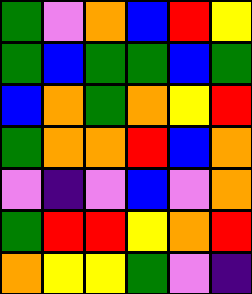[["green", "violet", "orange", "blue", "red", "yellow"], ["green", "blue", "green", "green", "blue", "green"], ["blue", "orange", "green", "orange", "yellow", "red"], ["green", "orange", "orange", "red", "blue", "orange"], ["violet", "indigo", "violet", "blue", "violet", "orange"], ["green", "red", "red", "yellow", "orange", "red"], ["orange", "yellow", "yellow", "green", "violet", "indigo"]]